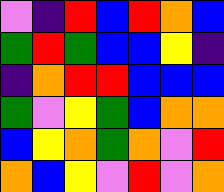[["violet", "indigo", "red", "blue", "red", "orange", "blue"], ["green", "red", "green", "blue", "blue", "yellow", "indigo"], ["indigo", "orange", "red", "red", "blue", "blue", "blue"], ["green", "violet", "yellow", "green", "blue", "orange", "orange"], ["blue", "yellow", "orange", "green", "orange", "violet", "red"], ["orange", "blue", "yellow", "violet", "red", "violet", "orange"]]